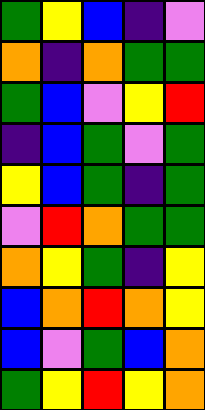[["green", "yellow", "blue", "indigo", "violet"], ["orange", "indigo", "orange", "green", "green"], ["green", "blue", "violet", "yellow", "red"], ["indigo", "blue", "green", "violet", "green"], ["yellow", "blue", "green", "indigo", "green"], ["violet", "red", "orange", "green", "green"], ["orange", "yellow", "green", "indigo", "yellow"], ["blue", "orange", "red", "orange", "yellow"], ["blue", "violet", "green", "blue", "orange"], ["green", "yellow", "red", "yellow", "orange"]]